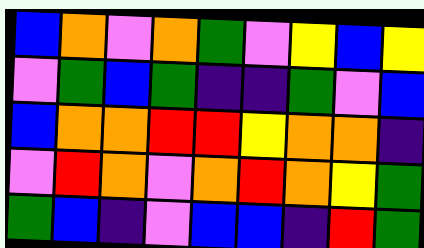[["blue", "orange", "violet", "orange", "green", "violet", "yellow", "blue", "yellow"], ["violet", "green", "blue", "green", "indigo", "indigo", "green", "violet", "blue"], ["blue", "orange", "orange", "red", "red", "yellow", "orange", "orange", "indigo"], ["violet", "red", "orange", "violet", "orange", "red", "orange", "yellow", "green"], ["green", "blue", "indigo", "violet", "blue", "blue", "indigo", "red", "green"]]